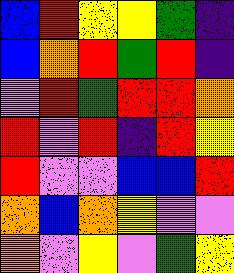[["blue", "red", "yellow", "yellow", "green", "indigo"], ["blue", "orange", "red", "green", "red", "indigo"], ["violet", "red", "green", "red", "red", "orange"], ["red", "violet", "red", "indigo", "red", "yellow"], ["red", "violet", "violet", "blue", "blue", "red"], ["orange", "blue", "orange", "yellow", "violet", "violet"], ["orange", "violet", "yellow", "violet", "green", "yellow"]]